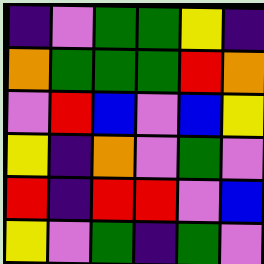[["indigo", "violet", "green", "green", "yellow", "indigo"], ["orange", "green", "green", "green", "red", "orange"], ["violet", "red", "blue", "violet", "blue", "yellow"], ["yellow", "indigo", "orange", "violet", "green", "violet"], ["red", "indigo", "red", "red", "violet", "blue"], ["yellow", "violet", "green", "indigo", "green", "violet"]]